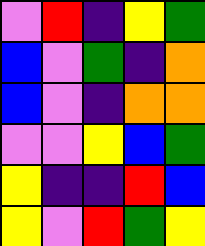[["violet", "red", "indigo", "yellow", "green"], ["blue", "violet", "green", "indigo", "orange"], ["blue", "violet", "indigo", "orange", "orange"], ["violet", "violet", "yellow", "blue", "green"], ["yellow", "indigo", "indigo", "red", "blue"], ["yellow", "violet", "red", "green", "yellow"]]